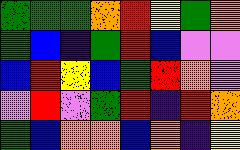[["green", "green", "green", "orange", "red", "yellow", "green", "orange"], ["green", "blue", "indigo", "green", "red", "blue", "violet", "violet"], ["blue", "red", "yellow", "blue", "green", "red", "orange", "violet"], ["violet", "red", "violet", "green", "red", "indigo", "red", "orange"], ["green", "blue", "orange", "orange", "blue", "orange", "indigo", "yellow"]]